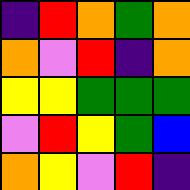[["indigo", "red", "orange", "green", "orange"], ["orange", "violet", "red", "indigo", "orange"], ["yellow", "yellow", "green", "green", "green"], ["violet", "red", "yellow", "green", "blue"], ["orange", "yellow", "violet", "red", "indigo"]]